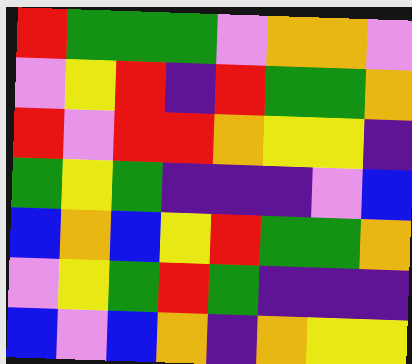[["red", "green", "green", "green", "violet", "orange", "orange", "violet"], ["violet", "yellow", "red", "indigo", "red", "green", "green", "orange"], ["red", "violet", "red", "red", "orange", "yellow", "yellow", "indigo"], ["green", "yellow", "green", "indigo", "indigo", "indigo", "violet", "blue"], ["blue", "orange", "blue", "yellow", "red", "green", "green", "orange"], ["violet", "yellow", "green", "red", "green", "indigo", "indigo", "indigo"], ["blue", "violet", "blue", "orange", "indigo", "orange", "yellow", "yellow"]]